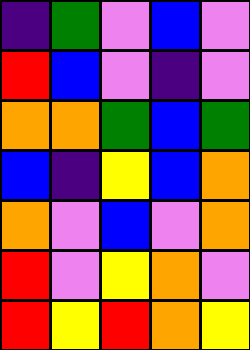[["indigo", "green", "violet", "blue", "violet"], ["red", "blue", "violet", "indigo", "violet"], ["orange", "orange", "green", "blue", "green"], ["blue", "indigo", "yellow", "blue", "orange"], ["orange", "violet", "blue", "violet", "orange"], ["red", "violet", "yellow", "orange", "violet"], ["red", "yellow", "red", "orange", "yellow"]]